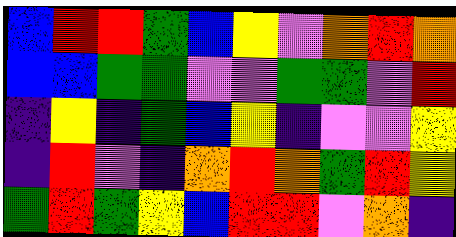[["blue", "red", "red", "green", "blue", "yellow", "violet", "orange", "red", "orange"], ["blue", "blue", "green", "green", "violet", "violet", "green", "green", "violet", "red"], ["indigo", "yellow", "indigo", "green", "blue", "yellow", "indigo", "violet", "violet", "yellow"], ["indigo", "red", "violet", "indigo", "orange", "red", "orange", "green", "red", "yellow"], ["green", "red", "green", "yellow", "blue", "red", "red", "violet", "orange", "indigo"]]